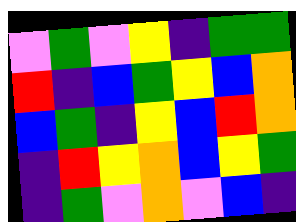[["violet", "green", "violet", "yellow", "indigo", "green", "green"], ["red", "indigo", "blue", "green", "yellow", "blue", "orange"], ["blue", "green", "indigo", "yellow", "blue", "red", "orange"], ["indigo", "red", "yellow", "orange", "blue", "yellow", "green"], ["indigo", "green", "violet", "orange", "violet", "blue", "indigo"]]